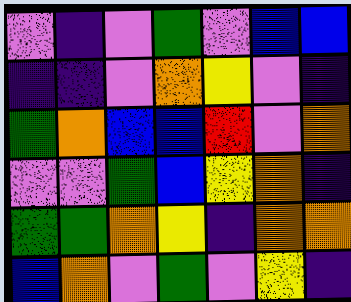[["violet", "indigo", "violet", "green", "violet", "blue", "blue"], ["indigo", "indigo", "violet", "orange", "yellow", "violet", "indigo"], ["green", "orange", "blue", "blue", "red", "violet", "orange"], ["violet", "violet", "green", "blue", "yellow", "orange", "indigo"], ["green", "green", "orange", "yellow", "indigo", "orange", "orange"], ["blue", "orange", "violet", "green", "violet", "yellow", "indigo"]]